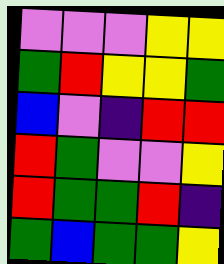[["violet", "violet", "violet", "yellow", "yellow"], ["green", "red", "yellow", "yellow", "green"], ["blue", "violet", "indigo", "red", "red"], ["red", "green", "violet", "violet", "yellow"], ["red", "green", "green", "red", "indigo"], ["green", "blue", "green", "green", "yellow"]]